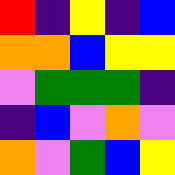[["red", "indigo", "yellow", "indigo", "blue"], ["orange", "orange", "blue", "yellow", "yellow"], ["violet", "green", "green", "green", "indigo"], ["indigo", "blue", "violet", "orange", "violet"], ["orange", "violet", "green", "blue", "yellow"]]